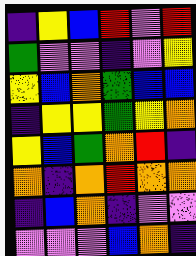[["indigo", "yellow", "blue", "red", "violet", "red"], ["green", "violet", "violet", "indigo", "violet", "yellow"], ["yellow", "blue", "orange", "green", "blue", "blue"], ["indigo", "yellow", "yellow", "green", "yellow", "orange"], ["yellow", "blue", "green", "orange", "red", "indigo"], ["orange", "indigo", "orange", "red", "orange", "orange"], ["indigo", "blue", "orange", "indigo", "violet", "violet"], ["violet", "violet", "violet", "blue", "orange", "indigo"]]